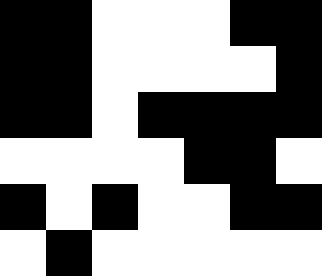[["black", "black", "white", "white", "white", "black", "black"], ["black", "black", "white", "white", "white", "white", "black"], ["black", "black", "white", "black", "black", "black", "black"], ["white", "white", "white", "white", "black", "black", "white"], ["black", "white", "black", "white", "white", "black", "black"], ["white", "black", "white", "white", "white", "white", "white"]]